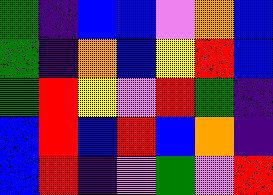[["green", "indigo", "blue", "blue", "violet", "orange", "blue"], ["green", "indigo", "orange", "blue", "yellow", "red", "blue"], ["green", "red", "yellow", "violet", "red", "green", "indigo"], ["blue", "red", "blue", "red", "blue", "orange", "indigo"], ["blue", "red", "indigo", "violet", "green", "violet", "red"]]